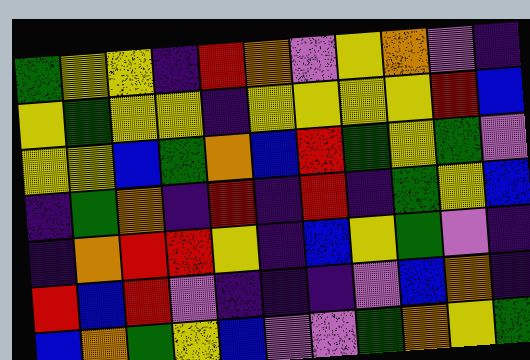[["green", "yellow", "yellow", "indigo", "red", "orange", "violet", "yellow", "orange", "violet", "indigo"], ["yellow", "green", "yellow", "yellow", "indigo", "yellow", "yellow", "yellow", "yellow", "red", "blue"], ["yellow", "yellow", "blue", "green", "orange", "blue", "red", "green", "yellow", "green", "violet"], ["indigo", "green", "orange", "indigo", "red", "indigo", "red", "indigo", "green", "yellow", "blue"], ["indigo", "orange", "red", "red", "yellow", "indigo", "blue", "yellow", "green", "violet", "indigo"], ["red", "blue", "red", "violet", "indigo", "indigo", "indigo", "violet", "blue", "orange", "indigo"], ["blue", "orange", "green", "yellow", "blue", "violet", "violet", "green", "orange", "yellow", "green"]]